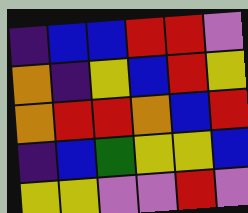[["indigo", "blue", "blue", "red", "red", "violet"], ["orange", "indigo", "yellow", "blue", "red", "yellow"], ["orange", "red", "red", "orange", "blue", "red"], ["indigo", "blue", "green", "yellow", "yellow", "blue"], ["yellow", "yellow", "violet", "violet", "red", "violet"]]